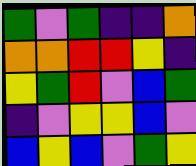[["green", "violet", "green", "indigo", "indigo", "orange"], ["orange", "orange", "red", "red", "yellow", "indigo"], ["yellow", "green", "red", "violet", "blue", "green"], ["indigo", "violet", "yellow", "yellow", "blue", "violet"], ["blue", "yellow", "blue", "violet", "green", "yellow"]]